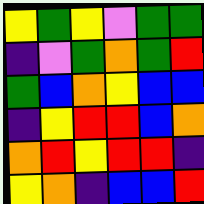[["yellow", "green", "yellow", "violet", "green", "green"], ["indigo", "violet", "green", "orange", "green", "red"], ["green", "blue", "orange", "yellow", "blue", "blue"], ["indigo", "yellow", "red", "red", "blue", "orange"], ["orange", "red", "yellow", "red", "red", "indigo"], ["yellow", "orange", "indigo", "blue", "blue", "red"]]